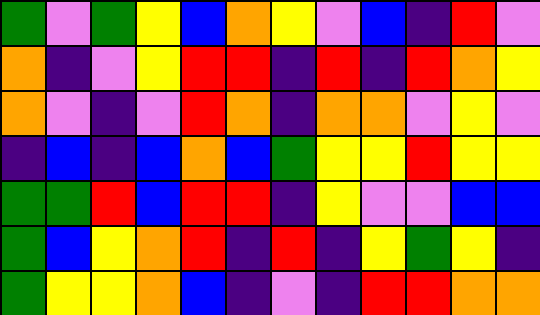[["green", "violet", "green", "yellow", "blue", "orange", "yellow", "violet", "blue", "indigo", "red", "violet"], ["orange", "indigo", "violet", "yellow", "red", "red", "indigo", "red", "indigo", "red", "orange", "yellow"], ["orange", "violet", "indigo", "violet", "red", "orange", "indigo", "orange", "orange", "violet", "yellow", "violet"], ["indigo", "blue", "indigo", "blue", "orange", "blue", "green", "yellow", "yellow", "red", "yellow", "yellow"], ["green", "green", "red", "blue", "red", "red", "indigo", "yellow", "violet", "violet", "blue", "blue"], ["green", "blue", "yellow", "orange", "red", "indigo", "red", "indigo", "yellow", "green", "yellow", "indigo"], ["green", "yellow", "yellow", "orange", "blue", "indigo", "violet", "indigo", "red", "red", "orange", "orange"]]